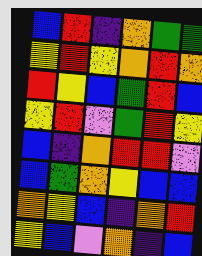[["blue", "red", "indigo", "orange", "green", "green"], ["yellow", "red", "yellow", "orange", "red", "orange"], ["red", "yellow", "blue", "green", "red", "blue"], ["yellow", "red", "violet", "green", "red", "yellow"], ["blue", "indigo", "orange", "red", "red", "violet"], ["blue", "green", "orange", "yellow", "blue", "blue"], ["orange", "yellow", "blue", "indigo", "orange", "red"], ["yellow", "blue", "violet", "orange", "indigo", "blue"]]